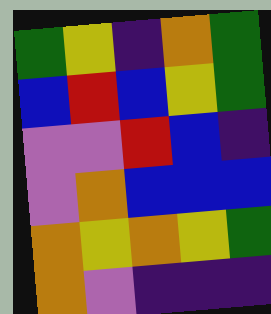[["green", "yellow", "indigo", "orange", "green"], ["blue", "red", "blue", "yellow", "green"], ["violet", "violet", "red", "blue", "indigo"], ["violet", "orange", "blue", "blue", "blue"], ["orange", "yellow", "orange", "yellow", "green"], ["orange", "violet", "indigo", "indigo", "indigo"]]